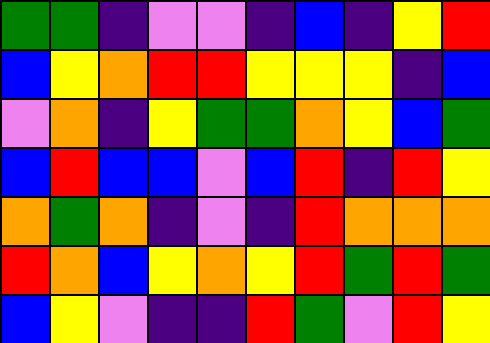[["green", "green", "indigo", "violet", "violet", "indigo", "blue", "indigo", "yellow", "red"], ["blue", "yellow", "orange", "red", "red", "yellow", "yellow", "yellow", "indigo", "blue"], ["violet", "orange", "indigo", "yellow", "green", "green", "orange", "yellow", "blue", "green"], ["blue", "red", "blue", "blue", "violet", "blue", "red", "indigo", "red", "yellow"], ["orange", "green", "orange", "indigo", "violet", "indigo", "red", "orange", "orange", "orange"], ["red", "orange", "blue", "yellow", "orange", "yellow", "red", "green", "red", "green"], ["blue", "yellow", "violet", "indigo", "indigo", "red", "green", "violet", "red", "yellow"]]